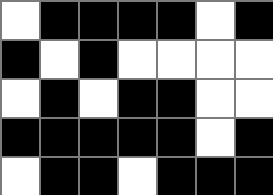[["white", "black", "black", "black", "black", "white", "black"], ["black", "white", "black", "white", "white", "white", "white"], ["white", "black", "white", "black", "black", "white", "white"], ["black", "black", "black", "black", "black", "white", "black"], ["white", "black", "black", "white", "black", "black", "black"]]